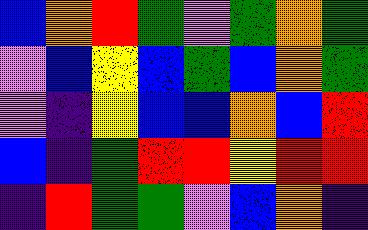[["blue", "orange", "red", "green", "violet", "green", "orange", "green"], ["violet", "blue", "yellow", "blue", "green", "blue", "orange", "green"], ["violet", "indigo", "yellow", "blue", "blue", "orange", "blue", "red"], ["blue", "indigo", "green", "red", "red", "yellow", "red", "red"], ["indigo", "red", "green", "green", "violet", "blue", "orange", "indigo"]]